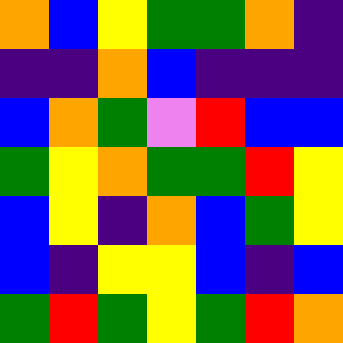[["orange", "blue", "yellow", "green", "green", "orange", "indigo"], ["indigo", "indigo", "orange", "blue", "indigo", "indigo", "indigo"], ["blue", "orange", "green", "violet", "red", "blue", "blue"], ["green", "yellow", "orange", "green", "green", "red", "yellow"], ["blue", "yellow", "indigo", "orange", "blue", "green", "yellow"], ["blue", "indigo", "yellow", "yellow", "blue", "indigo", "blue"], ["green", "red", "green", "yellow", "green", "red", "orange"]]